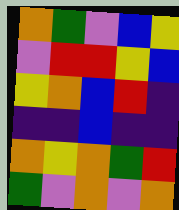[["orange", "green", "violet", "blue", "yellow"], ["violet", "red", "red", "yellow", "blue"], ["yellow", "orange", "blue", "red", "indigo"], ["indigo", "indigo", "blue", "indigo", "indigo"], ["orange", "yellow", "orange", "green", "red"], ["green", "violet", "orange", "violet", "orange"]]